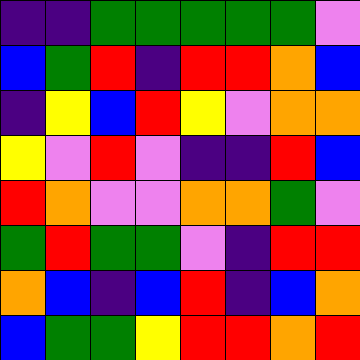[["indigo", "indigo", "green", "green", "green", "green", "green", "violet"], ["blue", "green", "red", "indigo", "red", "red", "orange", "blue"], ["indigo", "yellow", "blue", "red", "yellow", "violet", "orange", "orange"], ["yellow", "violet", "red", "violet", "indigo", "indigo", "red", "blue"], ["red", "orange", "violet", "violet", "orange", "orange", "green", "violet"], ["green", "red", "green", "green", "violet", "indigo", "red", "red"], ["orange", "blue", "indigo", "blue", "red", "indigo", "blue", "orange"], ["blue", "green", "green", "yellow", "red", "red", "orange", "red"]]